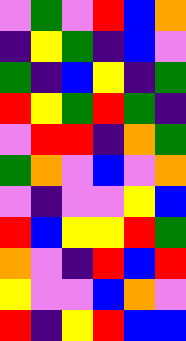[["violet", "green", "violet", "red", "blue", "orange"], ["indigo", "yellow", "green", "indigo", "blue", "violet"], ["green", "indigo", "blue", "yellow", "indigo", "green"], ["red", "yellow", "green", "red", "green", "indigo"], ["violet", "red", "red", "indigo", "orange", "green"], ["green", "orange", "violet", "blue", "violet", "orange"], ["violet", "indigo", "violet", "violet", "yellow", "blue"], ["red", "blue", "yellow", "yellow", "red", "green"], ["orange", "violet", "indigo", "red", "blue", "red"], ["yellow", "violet", "violet", "blue", "orange", "violet"], ["red", "indigo", "yellow", "red", "blue", "blue"]]